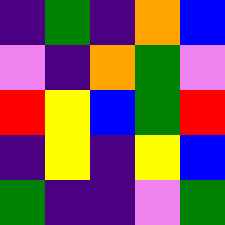[["indigo", "green", "indigo", "orange", "blue"], ["violet", "indigo", "orange", "green", "violet"], ["red", "yellow", "blue", "green", "red"], ["indigo", "yellow", "indigo", "yellow", "blue"], ["green", "indigo", "indigo", "violet", "green"]]